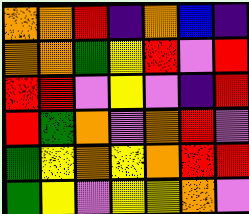[["orange", "orange", "red", "indigo", "orange", "blue", "indigo"], ["orange", "orange", "green", "yellow", "red", "violet", "red"], ["red", "red", "violet", "yellow", "violet", "indigo", "red"], ["red", "green", "orange", "violet", "orange", "red", "violet"], ["green", "yellow", "orange", "yellow", "orange", "red", "red"], ["green", "yellow", "violet", "yellow", "yellow", "orange", "violet"]]